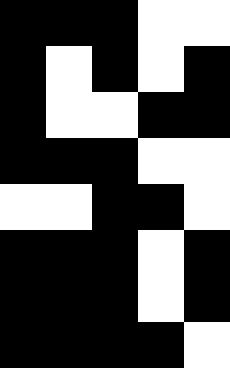[["black", "black", "black", "white", "white"], ["black", "white", "black", "white", "black"], ["black", "white", "white", "black", "black"], ["black", "black", "black", "white", "white"], ["white", "white", "black", "black", "white"], ["black", "black", "black", "white", "black"], ["black", "black", "black", "white", "black"], ["black", "black", "black", "black", "white"]]